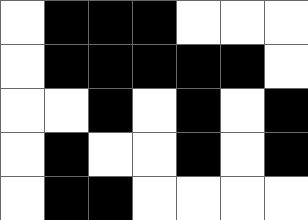[["white", "black", "black", "black", "white", "white", "white"], ["white", "black", "black", "black", "black", "black", "white"], ["white", "white", "black", "white", "black", "white", "black"], ["white", "black", "white", "white", "black", "white", "black"], ["white", "black", "black", "white", "white", "white", "white"]]